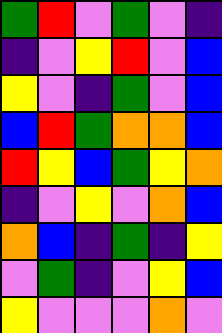[["green", "red", "violet", "green", "violet", "indigo"], ["indigo", "violet", "yellow", "red", "violet", "blue"], ["yellow", "violet", "indigo", "green", "violet", "blue"], ["blue", "red", "green", "orange", "orange", "blue"], ["red", "yellow", "blue", "green", "yellow", "orange"], ["indigo", "violet", "yellow", "violet", "orange", "blue"], ["orange", "blue", "indigo", "green", "indigo", "yellow"], ["violet", "green", "indigo", "violet", "yellow", "blue"], ["yellow", "violet", "violet", "violet", "orange", "violet"]]